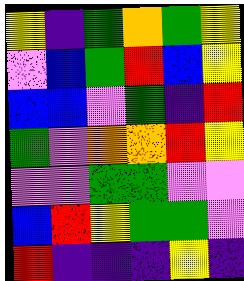[["yellow", "indigo", "green", "orange", "green", "yellow"], ["violet", "blue", "green", "red", "blue", "yellow"], ["blue", "blue", "violet", "green", "indigo", "red"], ["green", "violet", "orange", "orange", "red", "yellow"], ["violet", "violet", "green", "green", "violet", "violet"], ["blue", "red", "yellow", "green", "green", "violet"], ["red", "indigo", "indigo", "indigo", "yellow", "indigo"]]